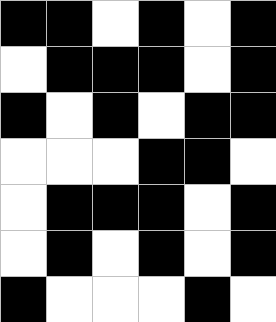[["black", "black", "white", "black", "white", "black"], ["white", "black", "black", "black", "white", "black"], ["black", "white", "black", "white", "black", "black"], ["white", "white", "white", "black", "black", "white"], ["white", "black", "black", "black", "white", "black"], ["white", "black", "white", "black", "white", "black"], ["black", "white", "white", "white", "black", "white"]]